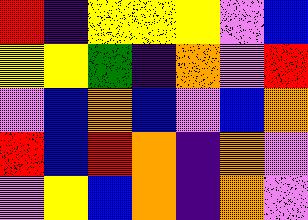[["red", "indigo", "yellow", "yellow", "yellow", "violet", "blue"], ["yellow", "yellow", "green", "indigo", "orange", "violet", "red"], ["violet", "blue", "orange", "blue", "violet", "blue", "orange"], ["red", "blue", "red", "orange", "indigo", "orange", "violet"], ["violet", "yellow", "blue", "orange", "indigo", "orange", "violet"]]